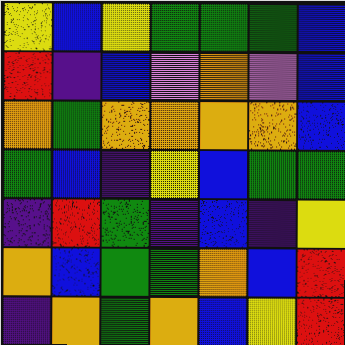[["yellow", "blue", "yellow", "green", "green", "green", "blue"], ["red", "indigo", "blue", "violet", "orange", "violet", "blue"], ["orange", "green", "orange", "orange", "orange", "orange", "blue"], ["green", "blue", "indigo", "yellow", "blue", "green", "green"], ["indigo", "red", "green", "indigo", "blue", "indigo", "yellow"], ["orange", "blue", "green", "green", "orange", "blue", "red"], ["indigo", "orange", "green", "orange", "blue", "yellow", "red"]]